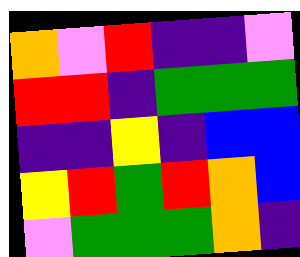[["orange", "violet", "red", "indigo", "indigo", "violet"], ["red", "red", "indigo", "green", "green", "green"], ["indigo", "indigo", "yellow", "indigo", "blue", "blue"], ["yellow", "red", "green", "red", "orange", "blue"], ["violet", "green", "green", "green", "orange", "indigo"]]